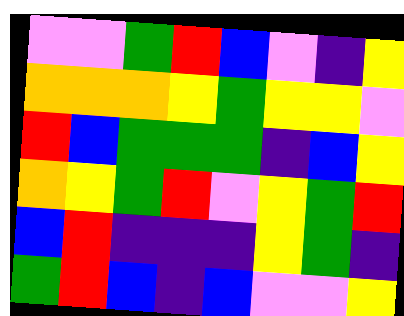[["violet", "violet", "green", "red", "blue", "violet", "indigo", "yellow"], ["orange", "orange", "orange", "yellow", "green", "yellow", "yellow", "violet"], ["red", "blue", "green", "green", "green", "indigo", "blue", "yellow"], ["orange", "yellow", "green", "red", "violet", "yellow", "green", "red"], ["blue", "red", "indigo", "indigo", "indigo", "yellow", "green", "indigo"], ["green", "red", "blue", "indigo", "blue", "violet", "violet", "yellow"]]